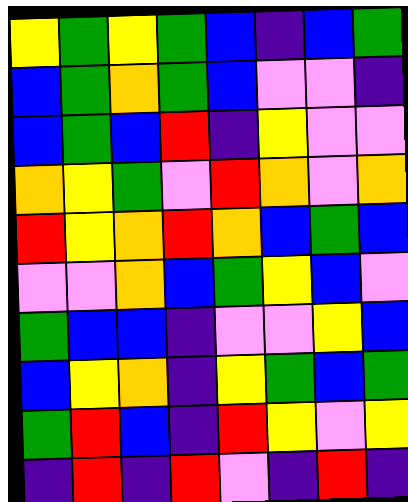[["yellow", "green", "yellow", "green", "blue", "indigo", "blue", "green"], ["blue", "green", "orange", "green", "blue", "violet", "violet", "indigo"], ["blue", "green", "blue", "red", "indigo", "yellow", "violet", "violet"], ["orange", "yellow", "green", "violet", "red", "orange", "violet", "orange"], ["red", "yellow", "orange", "red", "orange", "blue", "green", "blue"], ["violet", "violet", "orange", "blue", "green", "yellow", "blue", "violet"], ["green", "blue", "blue", "indigo", "violet", "violet", "yellow", "blue"], ["blue", "yellow", "orange", "indigo", "yellow", "green", "blue", "green"], ["green", "red", "blue", "indigo", "red", "yellow", "violet", "yellow"], ["indigo", "red", "indigo", "red", "violet", "indigo", "red", "indigo"]]